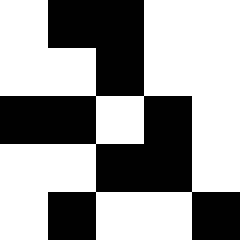[["white", "black", "black", "white", "white"], ["white", "white", "black", "white", "white"], ["black", "black", "white", "black", "white"], ["white", "white", "black", "black", "white"], ["white", "black", "white", "white", "black"]]